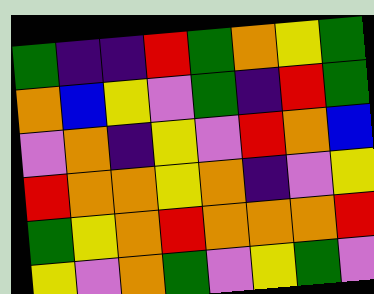[["green", "indigo", "indigo", "red", "green", "orange", "yellow", "green"], ["orange", "blue", "yellow", "violet", "green", "indigo", "red", "green"], ["violet", "orange", "indigo", "yellow", "violet", "red", "orange", "blue"], ["red", "orange", "orange", "yellow", "orange", "indigo", "violet", "yellow"], ["green", "yellow", "orange", "red", "orange", "orange", "orange", "red"], ["yellow", "violet", "orange", "green", "violet", "yellow", "green", "violet"]]